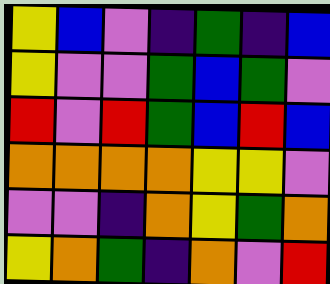[["yellow", "blue", "violet", "indigo", "green", "indigo", "blue"], ["yellow", "violet", "violet", "green", "blue", "green", "violet"], ["red", "violet", "red", "green", "blue", "red", "blue"], ["orange", "orange", "orange", "orange", "yellow", "yellow", "violet"], ["violet", "violet", "indigo", "orange", "yellow", "green", "orange"], ["yellow", "orange", "green", "indigo", "orange", "violet", "red"]]